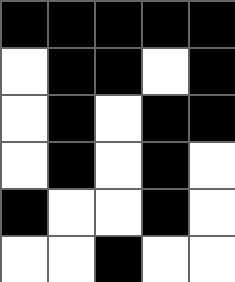[["black", "black", "black", "black", "black"], ["white", "black", "black", "white", "black"], ["white", "black", "white", "black", "black"], ["white", "black", "white", "black", "white"], ["black", "white", "white", "black", "white"], ["white", "white", "black", "white", "white"]]